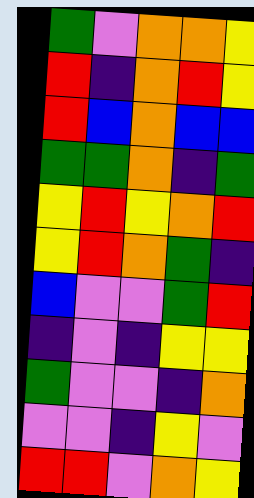[["green", "violet", "orange", "orange", "yellow"], ["red", "indigo", "orange", "red", "yellow"], ["red", "blue", "orange", "blue", "blue"], ["green", "green", "orange", "indigo", "green"], ["yellow", "red", "yellow", "orange", "red"], ["yellow", "red", "orange", "green", "indigo"], ["blue", "violet", "violet", "green", "red"], ["indigo", "violet", "indigo", "yellow", "yellow"], ["green", "violet", "violet", "indigo", "orange"], ["violet", "violet", "indigo", "yellow", "violet"], ["red", "red", "violet", "orange", "yellow"]]